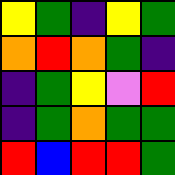[["yellow", "green", "indigo", "yellow", "green"], ["orange", "red", "orange", "green", "indigo"], ["indigo", "green", "yellow", "violet", "red"], ["indigo", "green", "orange", "green", "green"], ["red", "blue", "red", "red", "green"]]